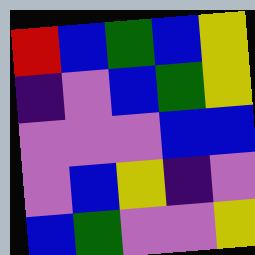[["red", "blue", "green", "blue", "yellow"], ["indigo", "violet", "blue", "green", "yellow"], ["violet", "violet", "violet", "blue", "blue"], ["violet", "blue", "yellow", "indigo", "violet"], ["blue", "green", "violet", "violet", "yellow"]]